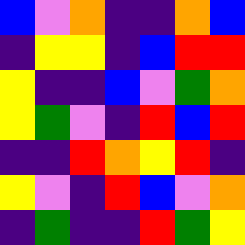[["blue", "violet", "orange", "indigo", "indigo", "orange", "blue"], ["indigo", "yellow", "yellow", "indigo", "blue", "red", "red"], ["yellow", "indigo", "indigo", "blue", "violet", "green", "orange"], ["yellow", "green", "violet", "indigo", "red", "blue", "red"], ["indigo", "indigo", "red", "orange", "yellow", "red", "indigo"], ["yellow", "violet", "indigo", "red", "blue", "violet", "orange"], ["indigo", "green", "indigo", "indigo", "red", "green", "yellow"]]